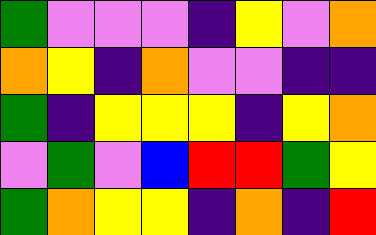[["green", "violet", "violet", "violet", "indigo", "yellow", "violet", "orange"], ["orange", "yellow", "indigo", "orange", "violet", "violet", "indigo", "indigo"], ["green", "indigo", "yellow", "yellow", "yellow", "indigo", "yellow", "orange"], ["violet", "green", "violet", "blue", "red", "red", "green", "yellow"], ["green", "orange", "yellow", "yellow", "indigo", "orange", "indigo", "red"]]